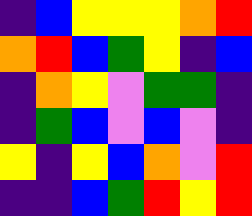[["indigo", "blue", "yellow", "yellow", "yellow", "orange", "red"], ["orange", "red", "blue", "green", "yellow", "indigo", "blue"], ["indigo", "orange", "yellow", "violet", "green", "green", "indigo"], ["indigo", "green", "blue", "violet", "blue", "violet", "indigo"], ["yellow", "indigo", "yellow", "blue", "orange", "violet", "red"], ["indigo", "indigo", "blue", "green", "red", "yellow", "red"]]